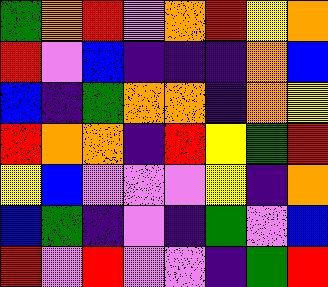[["green", "orange", "red", "violet", "orange", "red", "yellow", "orange"], ["red", "violet", "blue", "indigo", "indigo", "indigo", "orange", "blue"], ["blue", "indigo", "green", "orange", "orange", "indigo", "orange", "yellow"], ["red", "orange", "orange", "indigo", "red", "yellow", "green", "red"], ["yellow", "blue", "violet", "violet", "violet", "yellow", "indigo", "orange"], ["blue", "green", "indigo", "violet", "indigo", "green", "violet", "blue"], ["red", "violet", "red", "violet", "violet", "indigo", "green", "red"]]